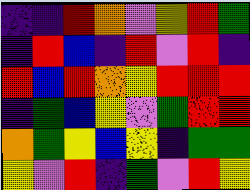[["indigo", "indigo", "red", "orange", "violet", "yellow", "red", "green"], ["indigo", "red", "blue", "indigo", "red", "violet", "red", "indigo"], ["red", "blue", "red", "orange", "yellow", "red", "red", "red"], ["indigo", "green", "blue", "yellow", "violet", "green", "red", "red"], ["orange", "green", "yellow", "blue", "yellow", "indigo", "green", "green"], ["yellow", "violet", "red", "indigo", "green", "violet", "red", "yellow"]]